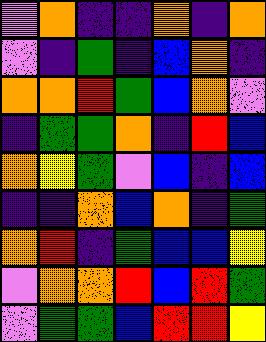[["violet", "orange", "indigo", "indigo", "orange", "indigo", "orange"], ["violet", "indigo", "green", "indigo", "blue", "orange", "indigo"], ["orange", "orange", "red", "green", "blue", "orange", "violet"], ["indigo", "green", "green", "orange", "indigo", "red", "blue"], ["orange", "yellow", "green", "violet", "blue", "indigo", "blue"], ["indigo", "indigo", "orange", "blue", "orange", "indigo", "green"], ["orange", "red", "indigo", "green", "blue", "blue", "yellow"], ["violet", "orange", "orange", "red", "blue", "red", "green"], ["violet", "green", "green", "blue", "red", "red", "yellow"]]